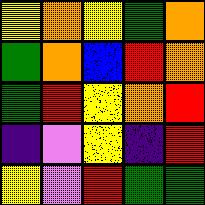[["yellow", "orange", "yellow", "green", "orange"], ["green", "orange", "blue", "red", "orange"], ["green", "red", "yellow", "orange", "red"], ["indigo", "violet", "yellow", "indigo", "red"], ["yellow", "violet", "red", "green", "green"]]